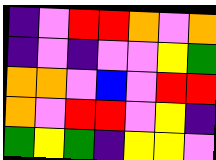[["indigo", "violet", "red", "red", "orange", "violet", "orange"], ["indigo", "violet", "indigo", "violet", "violet", "yellow", "green"], ["orange", "orange", "violet", "blue", "violet", "red", "red"], ["orange", "violet", "red", "red", "violet", "yellow", "indigo"], ["green", "yellow", "green", "indigo", "yellow", "yellow", "violet"]]